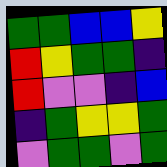[["green", "green", "blue", "blue", "yellow"], ["red", "yellow", "green", "green", "indigo"], ["red", "violet", "violet", "indigo", "blue"], ["indigo", "green", "yellow", "yellow", "green"], ["violet", "green", "green", "violet", "green"]]